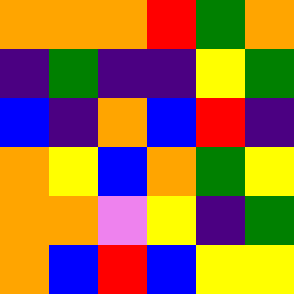[["orange", "orange", "orange", "red", "green", "orange"], ["indigo", "green", "indigo", "indigo", "yellow", "green"], ["blue", "indigo", "orange", "blue", "red", "indigo"], ["orange", "yellow", "blue", "orange", "green", "yellow"], ["orange", "orange", "violet", "yellow", "indigo", "green"], ["orange", "blue", "red", "blue", "yellow", "yellow"]]